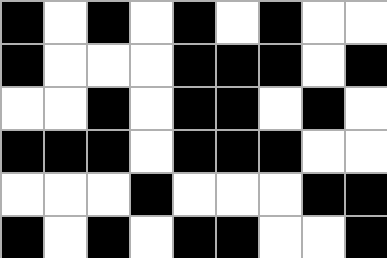[["black", "white", "black", "white", "black", "white", "black", "white", "white"], ["black", "white", "white", "white", "black", "black", "black", "white", "black"], ["white", "white", "black", "white", "black", "black", "white", "black", "white"], ["black", "black", "black", "white", "black", "black", "black", "white", "white"], ["white", "white", "white", "black", "white", "white", "white", "black", "black"], ["black", "white", "black", "white", "black", "black", "white", "white", "black"]]